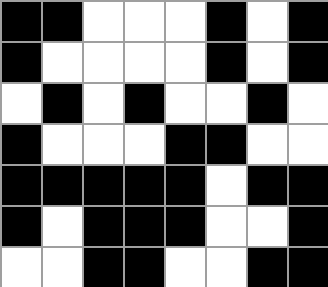[["black", "black", "white", "white", "white", "black", "white", "black"], ["black", "white", "white", "white", "white", "black", "white", "black"], ["white", "black", "white", "black", "white", "white", "black", "white"], ["black", "white", "white", "white", "black", "black", "white", "white"], ["black", "black", "black", "black", "black", "white", "black", "black"], ["black", "white", "black", "black", "black", "white", "white", "black"], ["white", "white", "black", "black", "white", "white", "black", "black"]]